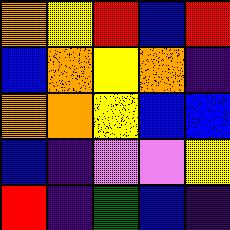[["orange", "yellow", "red", "blue", "red"], ["blue", "orange", "yellow", "orange", "indigo"], ["orange", "orange", "yellow", "blue", "blue"], ["blue", "indigo", "violet", "violet", "yellow"], ["red", "indigo", "green", "blue", "indigo"]]